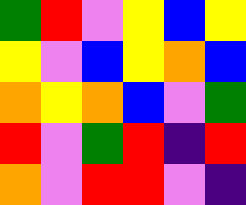[["green", "red", "violet", "yellow", "blue", "yellow"], ["yellow", "violet", "blue", "yellow", "orange", "blue"], ["orange", "yellow", "orange", "blue", "violet", "green"], ["red", "violet", "green", "red", "indigo", "red"], ["orange", "violet", "red", "red", "violet", "indigo"]]